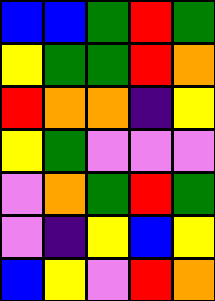[["blue", "blue", "green", "red", "green"], ["yellow", "green", "green", "red", "orange"], ["red", "orange", "orange", "indigo", "yellow"], ["yellow", "green", "violet", "violet", "violet"], ["violet", "orange", "green", "red", "green"], ["violet", "indigo", "yellow", "blue", "yellow"], ["blue", "yellow", "violet", "red", "orange"]]